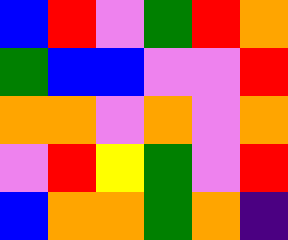[["blue", "red", "violet", "green", "red", "orange"], ["green", "blue", "blue", "violet", "violet", "red"], ["orange", "orange", "violet", "orange", "violet", "orange"], ["violet", "red", "yellow", "green", "violet", "red"], ["blue", "orange", "orange", "green", "orange", "indigo"]]